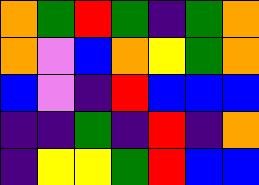[["orange", "green", "red", "green", "indigo", "green", "orange"], ["orange", "violet", "blue", "orange", "yellow", "green", "orange"], ["blue", "violet", "indigo", "red", "blue", "blue", "blue"], ["indigo", "indigo", "green", "indigo", "red", "indigo", "orange"], ["indigo", "yellow", "yellow", "green", "red", "blue", "blue"]]